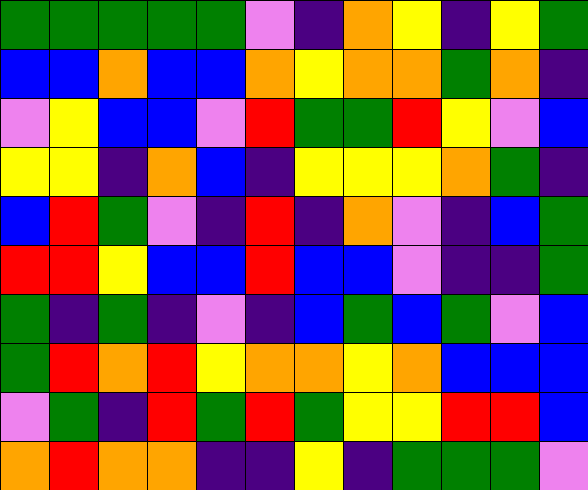[["green", "green", "green", "green", "green", "violet", "indigo", "orange", "yellow", "indigo", "yellow", "green"], ["blue", "blue", "orange", "blue", "blue", "orange", "yellow", "orange", "orange", "green", "orange", "indigo"], ["violet", "yellow", "blue", "blue", "violet", "red", "green", "green", "red", "yellow", "violet", "blue"], ["yellow", "yellow", "indigo", "orange", "blue", "indigo", "yellow", "yellow", "yellow", "orange", "green", "indigo"], ["blue", "red", "green", "violet", "indigo", "red", "indigo", "orange", "violet", "indigo", "blue", "green"], ["red", "red", "yellow", "blue", "blue", "red", "blue", "blue", "violet", "indigo", "indigo", "green"], ["green", "indigo", "green", "indigo", "violet", "indigo", "blue", "green", "blue", "green", "violet", "blue"], ["green", "red", "orange", "red", "yellow", "orange", "orange", "yellow", "orange", "blue", "blue", "blue"], ["violet", "green", "indigo", "red", "green", "red", "green", "yellow", "yellow", "red", "red", "blue"], ["orange", "red", "orange", "orange", "indigo", "indigo", "yellow", "indigo", "green", "green", "green", "violet"]]